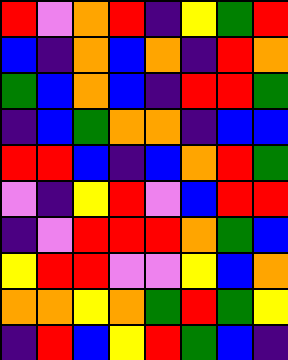[["red", "violet", "orange", "red", "indigo", "yellow", "green", "red"], ["blue", "indigo", "orange", "blue", "orange", "indigo", "red", "orange"], ["green", "blue", "orange", "blue", "indigo", "red", "red", "green"], ["indigo", "blue", "green", "orange", "orange", "indigo", "blue", "blue"], ["red", "red", "blue", "indigo", "blue", "orange", "red", "green"], ["violet", "indigo", "yellow", "red", "violet", "blue", "red", "red"], ["indigo", "violet", "red", "red", "red", "orange", "green", "blue"], ["yellow", "red", "red", "violet", "violet", "yellow", "blue", "orange"], ["orange", "orange", "yellow", "orange", "green", "red", "green", "yellow"], ["indigo", "red", "blue", "yellow", "red", "green", "blue", "indigo"]]